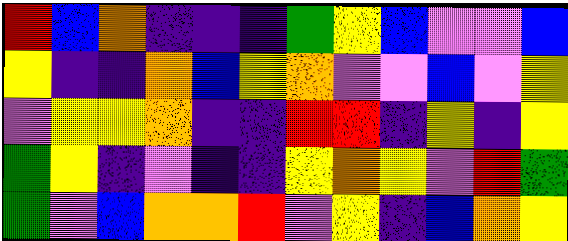[["red", "blue", "orange", "indigo", "indigo", "indigo", "green", "yellow", "blue", "violet", "violet", "blue"], ["yellow", "indigo", "indigo", "orange", "blue", "yellow", "orange", "violet", "violet", "blue", "violet", "yellow"], ["violet", "yellow", "yellow", "orange", "indigo", "indigo", "red", "red", "indigo", "yellow", "indigo", "yellow"], ["green", "yellow", "indigo", "violet", "indigo", "indigo", "yellow", "orange", "yellow", "violet", "red", "green"], ["green", "violet", "blue", "orange", "orange", "red", "violet", "yellow", "indigo", "blue", "orange", "yellow"]]